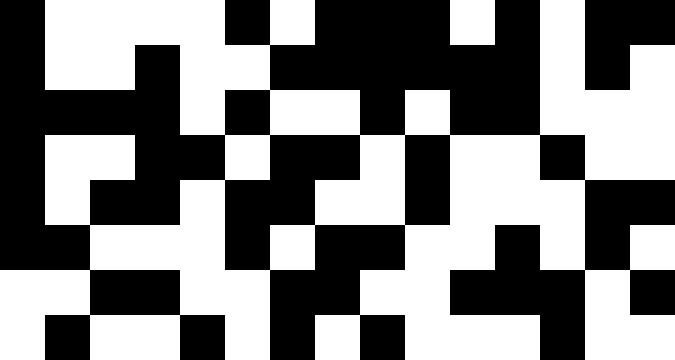[["black", "white", "white", "white", "white", "black", "white", "black", "black", "black", "white", "black", "white", "black", "black"], ["black", "white", "white", "black", "white", "white", "black", "black", "black", "black", "black", "black", "white", "black", "white"], ["black", "black", "black", "black", "white", "black", "white", "white", "black", "white", "black", "black", "white", "white", "white"], ["black", "white", "white", "black", "black", "white", "black", "black", "white", "black", "white", "white", "black", "white", "white"], ["black", "white", "black", "black", "white", "black", "black", "white", "white", "black", "white", "white", "white", "black", "black"], ["black", "black", "white", "white", "white", "black", "white", "black", "black", "white", "white", "black", "white", "black", "white"], ["white", "white", "black", "black", "white", "white", "black", "black", "white", "white", "black", "black", "black", "white", "black"], ["white", "black", "white", "white", "black", "white", "black", "white", "black", "white", "white", "white", "black", "white", "white"]]